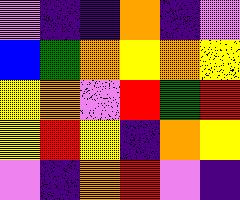[["violet", "indigo", "indigo", "orange", "indigo", "violet"], ["blue", "green", "orange", "yellow", "orange", "yellow"], ["yellow", "orange", "violet", "red", "green", "red"], ["yellow", "red", "yellow", "indigo", "orange", "yellow"], ["violet", "indigo", "orange", "red", "violet", "indigo"]]